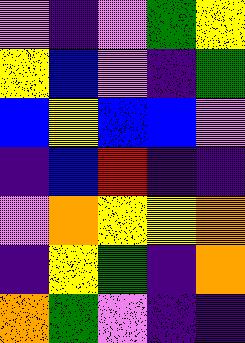[["violet", "indigo", "violet", "green", "yellow"], ["yellow", "blue", "violet", "indigo", "green"], ["blue", "yellow", "blue", "blue", "violet"], ["indigo", "blue", "red", "indigo", "indigo"], ["violet", "orange", "yellow", "yellow", "orange"], ["indigo", "yellow", "green", "indigo", "orange"], ["orange", "green", "violet", "indigo", "indigo"]]